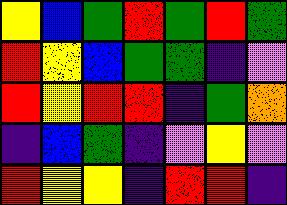[["yellow", "blue", "green", "red", "green", "red", "green"], ["red", "yellow", "blue", "green", "green", "indigo", "violet"], ["red", "yellow", "red", "red", "indigo", "green", "orange"], ["indigo", "blue", "green", "indigo", "violet", "yellow", "violet"], ["red", "yellow", "yellow", "indigo", "red", "red", "indigo"]]